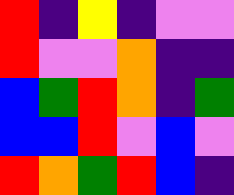[["red", "indigo", "yellow", "indigo", "violet", "violet"], ["red", "violet", "violet", "orange", "indigo", "indigo"], ["blue", "green", "red", "orange", "indigo", "green"], ["blue", "blue", "red", "violet", "blue", "violet"], ["red", "orange", "green", "red", "blue", "indigo"]]